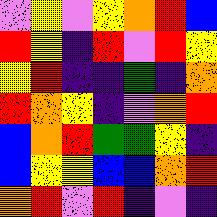[["violet", "yellow", "violet", "yellow", "orange", "red", "blue"], ["red", "yellow", "indigo", "red", "violet", "red", "yellow"], ["yellow", "red", "indigo", "indigo", "green", "indigo", "orange"], ["red", "orange", "yellow", "indigo", "violet", "orange", "red"], ["blue", "orange", "red", "green", "green", "yellow", "indigo"], ["blue", "yellow", "yellow", "blue", "blue", "orange", "red"], ["orange", "red", "violet", "red", "indigo", "violet", "indigo"]]